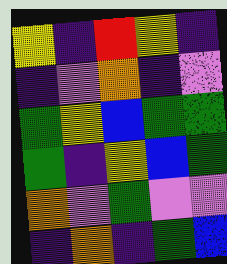[["yellow", "indigo", "red", "yellow", "indigo"], ["indigo", "violet", "orange", "indigo", "violet"], ["green", "yellow", "blue", "green", "green"], ["green", "indigo", "yellow", "blue", "green"], ["orange", "violet", "green", "violet", "violet"], ["indigo", "orange", "indigo", "green", "blue"]]